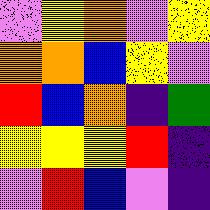[["violet", "yellow", "orange", "violet", "yellow"], ["orange", "orange", "blue", "yellow", "violet"], ["red", "blue", "orange", "indigo", "green"], ["yellow", "yellow", "yellow", "red", "indigo"], ["violet", "red", "blue", "violet", "indigo"]]